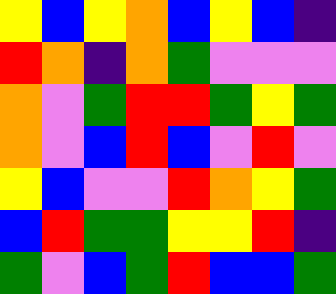[["yellow", "blue", "yellow", "orange", "blue", "yellow", "blue", "indigo"], ["red", "orange", "indigo", "orange", "green", "violet", "violet", "violet"], ["orange", "violet", "green", "red", "red", "green", "yellow", "green"], ["orange", "violet", "blue", "red", "blue", "violet", "red", "violet"], ["yellow", "blue", "violet", "violet", "red", "orange", "yellow", "green"], ["blue", "red", "green", "green", "yellow", "yellow", "red", "indigo"], ["green", "violet", "blue", "green", "red", "blue", "blue", "green"]]